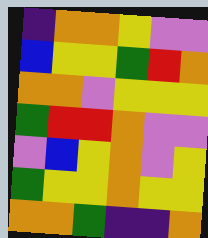[["indigo", "orange", "orange", "yellow", "violet", "violet"], ["blue", "yellow", "yellow", "green", "red", "orange"], ["orange", "orange", "violet", "yellow", "yellow", "yellow"], ["green", "red", "red", "orange", "violet", "violet"], ["violet", "blue", "yellow", "orange", "violet", "yellow"], ["green", "yellow", "yellow", "orange", "yellow", "yellow"], ["orange", "orange", "green", "indigo", "indigo", "orange"]]